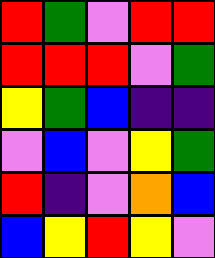[["red", "green", "violet", "red", "red"], ["red", "red", "red", "violet", "green"], ["yellow", "green", "blue", "indigo", "indigo"], ["violet", "blue", "violet", "yellow", "green"], ["red", "indigo", "violet", "orange", "blue"], ["blue", "yellow", "red", "yellow", "violet"]]